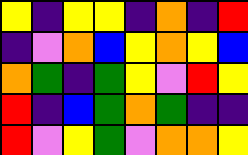[["yellow", "indigo", "yellow", "yellow", "indigo", "orange", "indigo", "red"], ["indigo", "violet", "orange", "blue", "yellow", "orange", "yellow", "blue"], ["orange", "green", "indigo", "green", "yellow", "violet", "red", "yellow"], ["red", "indigo", "blue", "green", "orange", "green", "indigo", "indigo"], ["red", "violet", "yellow", "green", "violet", "orange", "orange", "yellow"]]